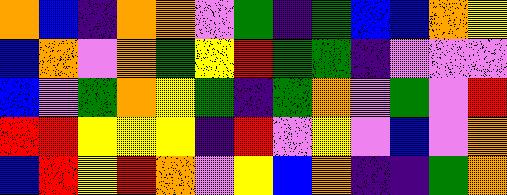[["orange", "blue", "indigo", "orange", "orange", "violet", "green", "indigo", "green", "blue", "blue", "orange", "yellow"], ["blue", "orange", "violet", "orange", "green", "yellow", "red", "green", "green", "indigo", "violet", "violet", "violet"], ["blue", "violet", "green", "orange", "yellow", "green", "indigo", "green", "orange", "violet", "green", "violet", "red"], ["red", "red", "yellow", "yellow", "yellow", "indigo", "red", "violet", "yellow", "violet", "blue", "violet", "orange"], ["blue", "red", "yellow", "red", "orange", "violet", "yellow", "blue", "orange", "indigo", "indigo", "green", "orange"]]